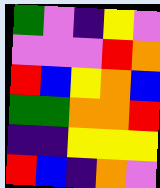[["green", "violet", "indigo", "yellow", "violet"], ["violet", "violet", "violet", "red", "orange"], ["red", "blue", "yellow", "orange", "blue"], ["green", "green", "orange", "orange", "red"], ["indigo", "indigo", "yellow", "yellow", "yellow"], ["red", "blue", "indigo", "orange", "violet"]]